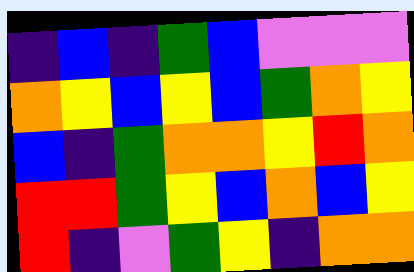[["indigo", "blue", "indigo", "green", "blue", "violet", "violet", "violet"], ["orange", "yellow", "blue", "yellow", "blue", "green", "orange", "yellow"], ["blue", "indigo", "green", "orange", "orange", "yellow", "red", "orange"], ["red", "red", "green", "yellow", "blue", "orange", "blue", "yellow"], ["red", "indigo", "violet", "green", "yellow", "indigo", "orange", "orange"]]